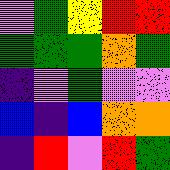[["violet", "green", "yellow", "red", "red"], ["green", "green", "green", "orange", "green"], ["indigo", "violet", "green", "violet", "violet"], ["blue", "indigo", "blue", "orange", "orange"], ["indigo", "red", "violet", "red", "green"]]